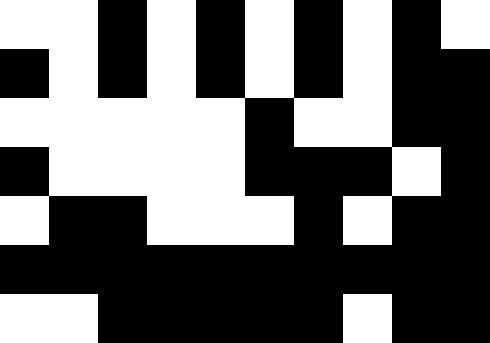[["white", "white", "black", "white", "black", "white", "black", "white", "black", "white"], ["black", "white", "black", "white", "black", "white", "black", "white", "black", "black"], ["white", "white", "white", "white", "white", "black", "white", "white", "black", "black"], ["black", "white", "white", "white", "white", "black", "black", "black", "white", "black"], ["white", "black", "black", "white", "white", "white", "black", "white", "black", "black"], ["black", "black", "black", "black", "black", "black", "black", "black", "black", "black"], ["white", "white", "black", "black", "black", "black", "black", "white", "black", "black"]]